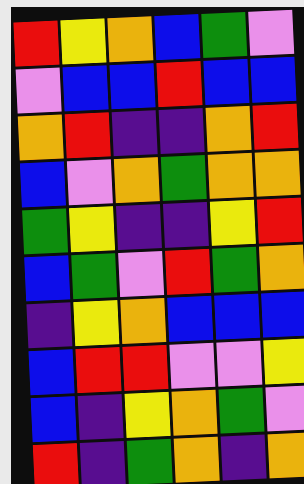[["red", "yellow", "orange", "blue", "green", "violet"], ["violet", "blue", "blue", "red", "blue", "blue"], ["orange", "red", "indigo", "indigo", "orange", "red"], ["blue", "violet", "orange", "green", "orange", "orange"], ["green", "yellow", "indigo", "indigo", "yellow", "red"], ["blue", "green", "violet", "red", "green", "orange"], ["indigo", "yellow", "orange", "blue", "blue", "blue"], ["blue", "red", "red", "violet", "violet", "yellow"], ["blue", "indigo", "yellow", "orange", "green", "violet"], ["red", "indigo", "green", "orange", "indigo", "orange"]]